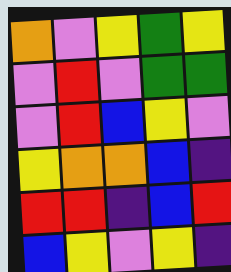[["orange", "violet", "yellow", "green", "yellow"], ["violet", "red", "violet", "green", "green"], ["violet", "red", "blue", "yellow", "violet"], ["yellow", "orange", "orange", "blue", "indigo"], ["red", "red", "indigo", "blue", "red"], ["blue", "yellow", "violet", "yellow", "indigo"]]